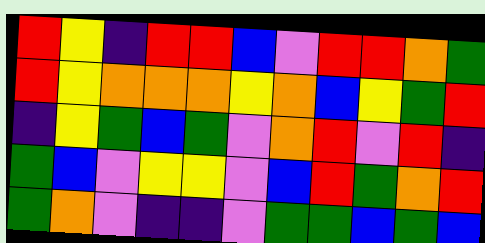[["red", "yellow", "indigo", "red", "red", "blue", "violet", "red", "red", "orange", "green"], ["red", "yellow", "orange", "orange", "orange", "yellow", "orange", "blue", "yellow", "green", "red"], ["indigo", "yellow", "green", "blue", "green", "violet", "orange", "red", "violet", "red", "indigo"], ["green", "blue", "violet", "yellow", "yellow", "violet", "blue", "red", "green", "orange", "red"], ["green", "orange", "violet", "indigo", "indigo", "violet", "green", "green", "blue", "green", "blue"]]